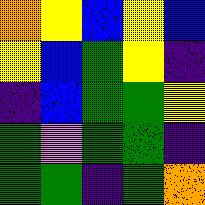[["orange", "yellow", "blue", "yellow", "blue"], ["yellow", "blue", "green", "yellow", "indigo"], ["indigo", "blue", "green", "green", "yellow"], ["green", "violet", "green", "green", "indigo"], ["green", "green", "indigo", "green", "orange"]]